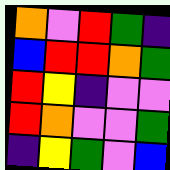[["orange", "violet", "red", "green", "indigo"], ["blue", "red", "red", "orange", "green"], ["red", "yellow", "indigo", "violet", "violet"], ["red", "orange", "violet", "violet", "green"], ["indigo", "yellow", "green", "violet", "blue"]]